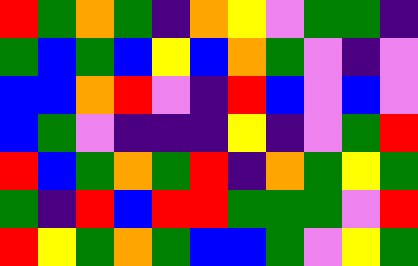[["red", "green", "orange", "green", "indigo", "orange", "yellow", "violet", "green", "green", "indigo"], ["green", "blue", "green", "blue", "yellow", "blue", "orange", "green", "violet", "indigo", "violet"], ["blue", "blue", "orange", "red", "violet", "indigo", "red", "blue", "violet", "blue", "violet"], ["blue", "green", "violet", "indigo", "indigo", "indigo", "yellow", "indigo", "violet", "green", "red"], ["red", "blue", "green", "orange", "green", "red", "indigo", "orange", "green", "yellow", "green"], ["green", "indigo", "red", "blue", "red", "red", "green", "green", "green", "violet", "red"], ["red", "yellow", "green", "orange", "green", "blue", "blue", "green", "violet", "yellow", "green"]]